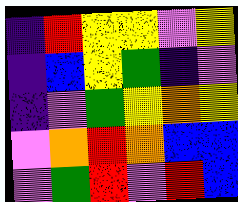[["indigo", "red", "yellow", "yellow", "violet", "yellow"], ["indigo", "blue", "yellow", "green", "indigo", "violet"], ["indigo", "violet", "green", "yellow", "orange", "yellow"], ["violet", "orange", "red", "orange", "blue", "blue"], ["violet", "green", "red", "violet", "red", "blue"]]